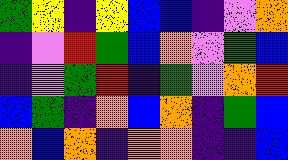[["green", "yellow", "indigo", "yellow", "blue", "blue", "indigo", "violet", "orange"], ["indigo", "violet", "red", "green", "blue", "orange", "violet", "green", "blue"], ["indigo", "violet", "green", "red", "indigo", "green", "violet", "orange", "red"], ["blue", "green", "indigo", "orange", "blue", "orange", "indigo", "green", "blue"], ["orange", "blue", "orange", "indigo", "orange", "orange", "indigo", "indigo", "blue"]]